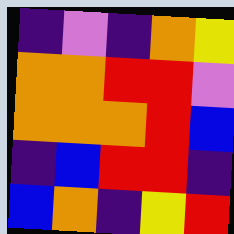[["indigo", "violet", "indigo", "orange", "yellow"], ["orange", "orange", "red", "red", "violet"], ["orange", "orange", "orange", "red", "blue"], ["indigo", "blue", "red", "red", "indigo"], ["blue", "orange", "indigo", "yellow", "red"]]